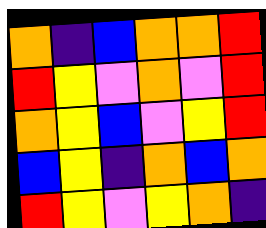[["orange", "indigo", "blue", "orange", "orange", "red"], ["red", "yellow", "violet", "orange", "violet", "red"], ["orange", "yellow", "blue", "violet", "yellow", "red"], ["blue", "yellow", "indigo", "orange", "blue", "orange"], ["red", "yellow", "violet", "yellow", "orange", "indigo"]]